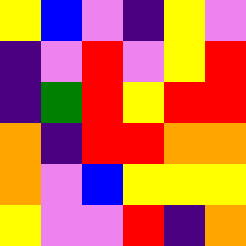[["yellow", "blue", "violet", "indigo", "yellow", "violet"], ["indigo", "violet", "red", "violet", "yellow", "red"], ["indigo", "green", "red", "yellow", "red", "red"], ["orange", "indigo", "red", "red", "orange", "orange"], ["orange", "violet", "blue", "yellow", "yellow", "yellow"], ["yellow", "violet", "violet", "red", "indigo", "orange"]]